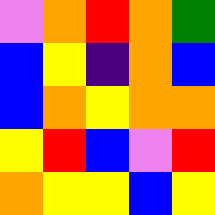[["violet", "orange", "red", "orange", "green"], ["blue", "yellow", "indigo", "orange", "blue"], ["blue", "orange", "yellow", "orange", "orange"], ["yellow", "red", "blue", "violet", "red"], ["orange", "yellow", "yellow", "blue", "yellow"]]